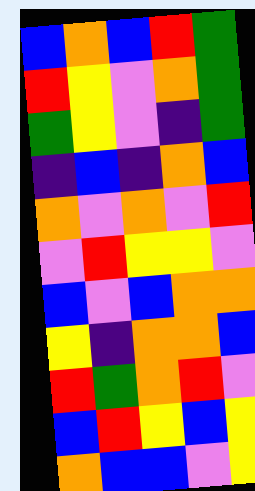[["blue", "orange", "blue", "red", "green"], ["red", "yellow", "violet", "orange", "green"], ["green", "yellow", "violet", "indigo", "green"], ["indigo", "blue", "indigo", "orange", "blue"], ["orange", "violet", "orange", "violet", "red"], ["violet", "red", "yellow", "yellow", "violet"], ["blue", "violet", "blue", "orange", "orange"], ["yellow", "indigo", "orange", "orange", "blue"], ["red", "green", "orange", "red", "violet"], ["blue", "red", "yellow", "blue", "yellow"], ["orange", "blue", "blue", "violet", "yellow"]]